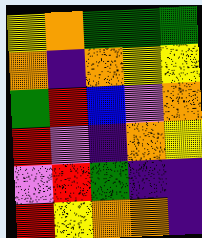[["yellow", "orange", "green", "green", "green"], ["orange", "indigo", "orange", "yellow", "yellow"], ["green", "red", "blue", "violet", "orange"], ["red", "violet", "indigo", "orange", "yellow"], ["violet", "red", "green", "indigo", "indigo"], ["red", "yellow", "orange", "orange", "indigo"]]